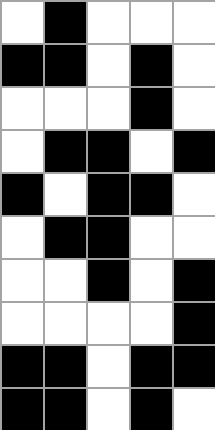[["white", "black", "white", "white", "white"], ["black", "black", "white", "black", "white"], ["white", "white", "white", "black", "white"], ["white", "black", "black", "white", "black"], ["black", "white", "black", "black", "white"], ["white", "black", "black", "white", "white"], ["white", "white", "black", "white", "black"], ["white", "white", "white", "white", "black"], ["black", "black", "white", "black", "black"], ["black", "black", "white", "black", "white"]]